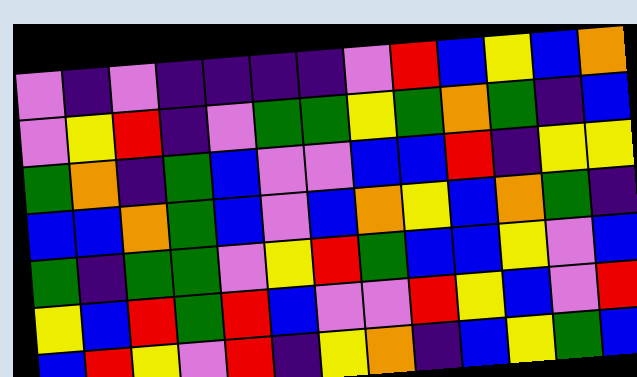[["violet", "indigo", "violet", "indigo", "indigo", "indigo", "indigo", "violet", "red", "blue", "yellow", "blue", "orange"], ["violet", "yellow", "red", "indigo", "violet", "green", "green", "yellow", "green", "orange", "green", "indigo", "blue"], ["green", "orange", "indigo", "green", "blue", "violet", "violet", "blue", "blue", "red", "indigo", "yellow", "yellow"], ["blue", "blue", "orange", "green", "blue", "violet", "blue", "orange", "yellow", "blue", "orange", "green", "indigo"], ["green", "indigo", "green", "green", "violet", "yellow", "red", "green", "blue", "blue", "yellow", "violet", "blue"], ["yellow", "blue", "red", "green", "red", "blue", "violet", "violet", "red", "yellow", "blue", "violet", "red"], ["blue", "red", "yellow", "violet", "red", "indigo", "yellow", "orange", "indigo", "blue", "yellow", "green", "blue"]]